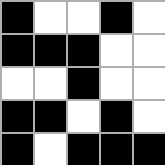[["black", "white", "white", "black", "white"], ["black", "black", "black", "white", "white"], ["white", "white", "black", "white", "white"], ["black", "black", "white", "black", "white"], ["black", "white", "black", "black", "black"]]